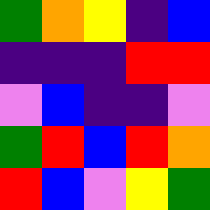[["green", "orange", "yellow", "indigo", "blue"], ["indigo", "indigo", "indigo", "red", "red"], ["violet", "blue", "indigo", "indigo", "violet"], ["green", "red", "blue", "red", "orange"], ["red", "blue", "violet", "yellow", "green"]]